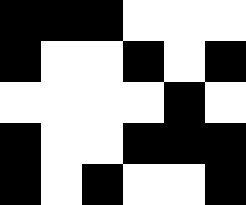[["black", "black", "black", "white", "white", "white"], ["black", "white", "white", "black", "white", "black"], ["white", "white", "white", "white", "black", "white"], ["black", "white", "white", "black", "black", "black"], ["black", "white", "black", "white", "white", "black"]]